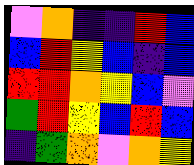[["violet", "orange", "indigo", "indigo", "red", "blue"], ["blue", "red", "yellow", "blue", "indigo", "blue"], ["red", "red", "orange", "yellow", "blue", "violet"], ["green", "red", "yellow", "blue", "red", "blue"], ["indigo", "green", "orange", "violet", "orange", "yellow"]]